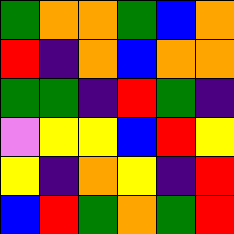[["green", "orange", "orange", "green", "blue", "orange"], ["red", "indigo", "orange", "blue", "orange", "orange"], ["green", "green", "indigo", "red", "green", "indigo"], ["violet", "yellow", "yellow", "blue", "red", "yellow"], ["yellow", "indigo", "orange", "yellow", "indigo", "red"], ["blue", "red", "green", "orange", "green", "red"]]